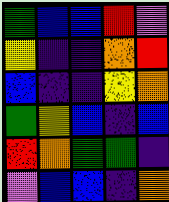[["green", "blue", "blue", "red", "violet"], ["yellow", "indigo", "indigo", "orange", "red"], ["blue", "indigo", "indigo", "yellow", "orange"], ["green", "yellow", "blue", "indigo", "blue"], ["red", "orange", "green", "green", "indigo"], ["violet", "blue", "blue", "indigo", "orange"]]